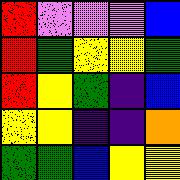[["red", "violet", "violet", "violet", "blue"], ["red", "green", "yellow", "yellow", "green"], ["red", "yellow", "green", "indigo", "blue"], ["yellow", "yellow", "indigo", "indigo", "orange"], ["green", "green", "blue", "yellow", "yellow"]]